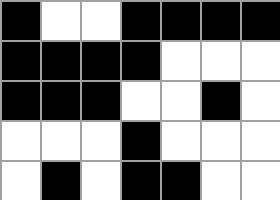[["black", "white", "white", "black", "black", "black", "black"], ["black", "black", "black", "black", "white", "white", "white"], ["black", "black", "black", "white", "white", "black", "white"], ["white", "white", "white", "black", "white", "white", "white"], ["white", "black", "white", "black", "black", "white", "white"]]